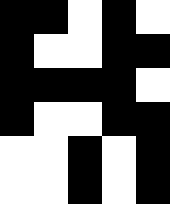[["black", "black", "white", "black", "white"], ["black", "white", "white", "black", "black"], ["black", "black", "black", "black", "white"], ["black", "white", "white", "black", "black"], ["white", "white", "black", "white", "black"], ["white", "white", "black", "white", "black"]]